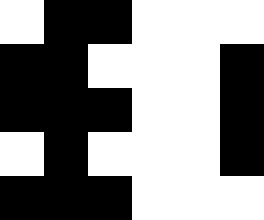[["white", "black", "black", "white", "white", "white"], ["black", "black", "white", "white", "white", "black"], ["black", "black", "black", "white", "white", "black"], ["white", "black", "white", "white", "white", "black"], ["black", "black", "black", "white", "white", "white"]]